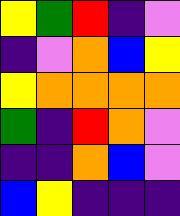[["yellow", "green", "red", "indigo", "violet"], ["indigo", "violet", "orange", "blue", "yellow"], ["yellow", "orange", "orange", "orange", "orange"], ["green", "indigo", "red", "orange", "violet"], ["indigo", "indigo", "orange", "blue", "violet"], ["blue", "yellow", "indigo", "indigo", "indigo"]]